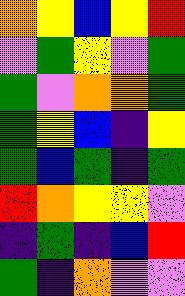[["orange", "yellow", "blue", "yellow", "red"], ["violet", "green", "yellow", "violet", "green"], ["green", "violet", "orange", "orange", "green"], ["green", "yellow", "blue", "indigo", "yellow"], ["green", "blue", "green", "indigo", "green"], ["red", "orange", "yellow", "yellow", "violet"], ["indigo", "green", "indigo", "blue", "red"], ["green", "indigo", "orange", "violet", "violet"]]